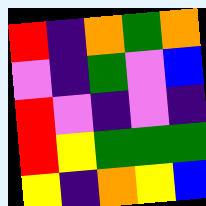[["red", "indigo", "orange", "green", "orange"], ["violet", "indigo", "green", "violet", "blue"], ["red", "violet", "indigo", "violet", "indigo"], ["red", "yellow", "green", "green", "green"], ["yellow", "indigo", "orange", "yellow", "blue"]]